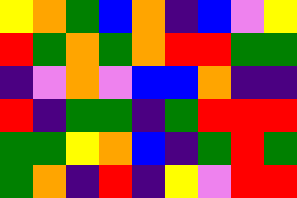[["yellow", "orange", "green", "blue", "orange", "indigo", "blue", "violet", "yellow"], ["red", "green", "orange", "green", "orange", "red", "red", "green", "green"], ["indigo", "violet", "orange", "violet", "blue", "blue", "orange", "indigo", "indigo"], ["red", "indigo", "green", "green", "indigo", "green", "red", "red", "red"], ["green", "green", "yellow", "orange", "blue", "indigo", "green", "red", "green"], ["green", "orange", "indigo", "red", "indigo", "yellow", "violet", "red", "red"]]